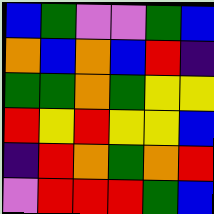[["blue", "green", "violet", "violet", "green", "blue"], ["orange", "blue", "orange", "blue", "red", "indigo"], ["green", "green", "orange", "green", "yellow", "yellow"], ["red", "yellow", "red", "yellow", "yellow", "blue"], ["indigo", "red", "orange", "green", "orange", "red"], ["violet", "red", "red", "red", "green", "blue"]]